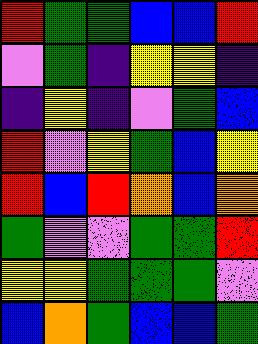[["red", "green", "green", "blue", "blue", "red"], ["violet", "green", "indigo", "yellow", "yellow", "indigo"], ["indigo", "yellow", "indigo", "violet", "green", "blue"], ["red", "violet", "yellow", "green", "blue", "yellow"], ["red", "blue", "red", "orange", "blue", "orange"], ["green", "violet", "violet", "green", "green", "red"], ["yellow", "yellow", "green", "green", "green", "violet"], ["blue", "orange", "green", "blue", "blue", "green"]]